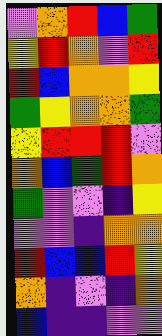[["violet", "orange", "red", "blue", "green"], ["yellow", "red", "orange", "violet", "red"], ["red", "blue", "orange", "orange", "yellow"], ["green", "yellow", "orange", "orange", "green"], ["yellow", "red", "red", "red", "violet"], ["orange", "blue", "green", "red", "orange"], ["green", "violet", "violet", "indigo", "yellow"], ["violet", "violet", "indigo", "orange", "orange"], ["red", "blue", "blue", "red", "yellow"], ["orange", "indigo", "violet", "indigo", "orange"], ["blue", "indigo", "indigo", "violet", "violet"]]